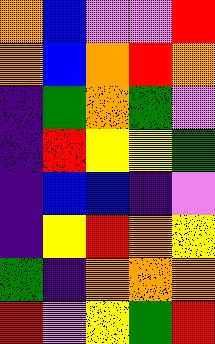[["orange", "blue", "violet", "violet", "red"], ["orange", "blue", "orange", "red", "orange"], ["indigo", "green", "orange", "green", "violet"], ["indigo", "red", "yellow", "yellow", "green"], ["indigo", "blue", "blue", "indigo", "violet"], ["indigo", "yellow", "red", "orange", "yellow"], ["green", "indigo", "orange", "orange", "orange"], ["red", "violet", "yellow", "green", "red"]]